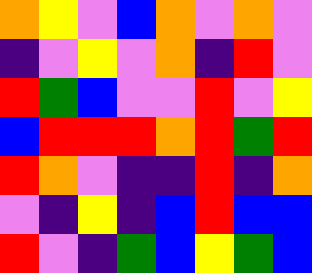[["orange", "yellow", "violet", "blue", "orange", "violet", "orange", "violet"], ["indigo", "violet", "yellow", "violet", "orange", "indigo", "red", "violet"], ["red", "green", "blue", "violet", "violet", "red", "violet", "yellow"], ["blue", "red", "red", "red", "orange", "red", "green", "red"], ["red", "orange", "violet", "indigo", "indigo", "red", "indigo", "orange"], ["violet", "indigo", "yellow", "indigo", "blue", "red", "blue", "blue"], ["red", "violet", "indigo", "green", "blue", "yellow", "green", "blue"]]